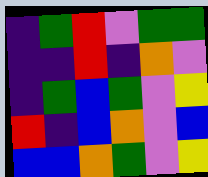[["indigo", "green", "red", "violet", "green", "green"], ["indigo", "indigo", "red", "indigo", "orange", "violet"], ["indigo", "green", "blue", "green", "violet", "yellow"], ["red", "indigo", "blue", "orange", "violet", "blue"], ["blue", "blue", "orange", "green", "violet", "yellow"]]